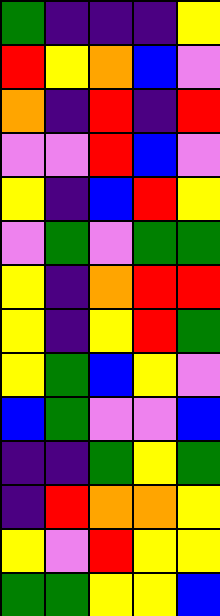[["green", "indigo", "indigo", "indigo", "yellow"], ["red", "yellow", "orange", "blue", "violet"], ["orange", "indigo", "red", "indigo", "red"], ["violet", "violet", "red", "blue", "violet"], ["yellow", "indigo", "blue", "red", "yellow"], ["violet", "green", "violet", "green", "green"], ["yellow", "indigo", "orange", "red", "red"], ["yellow", "indigo", "yellow", "red", "green"], ["yellow", "green", "blue", "yellow", "violet"], ["blue", "green", "violet", "violet", "blue"], ["indigo", "indigo", "green", "yellow", "green"], ["indigo", "red", "orange", "orange", "yellow"], ["yellow", "violet", "red", "yellow", "yellow"], ["green", "green", "yellow", "yellow", "blue"]]